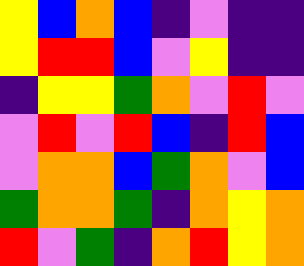[["yellow", "blue", "orange", "blue", "indigo", "violet", "indigo", "indigo"], ["yellow", "red", "red", "blue", "violet", "yellow", "indigo", "indigo"], ["indigo", "yellow", "yellow", "green", "orange", "violet", "red", "violet"], ["violet", "red", "violet", "red", "blue", "indigo", "red", "blue"], ["violet", "orange", "orange", "blue", "green", "orange", "violet", "blue"], ["green", "orange", "orange", "green", "indigo", "orange", "yellow", "orange"], ["red", "violet", "green", "indigo", "orange", "red", "yellow", "orange"]]